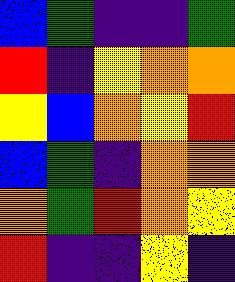[["blue", "green", "indigo", "indigo", "green"], ["red", "indigo", "yellow", "orange", "orange"], ["yellow", "blue", "orange", "yellow", "red"], ["blue", "green", "indigo", "orange", "orange"], ["orange", "green", "red", "orange", "yellow"], ["red", "indigo", "indigo", "yellow", "indigo"]]